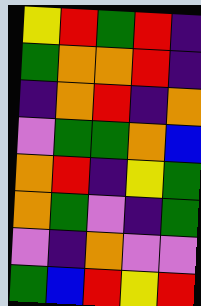[["yellow", "red", "green", "red", "indigo"], ["green", "orange", "orange", "red", "indigo"], ["indigo", "orange", "red", "indigo", "orange"], ["violet", "green", "green", "orange", "blue"], ["orange", "red", "indigo", "yellow", "green"], ["orange", "green", "violet", "indigo", "green"], ["violet", "indigo", "orange", "violet", "violet"], ["green", "blue", "red", "yellow", "red"]]